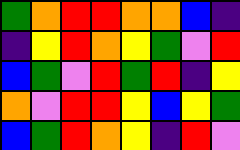[["green", "orange", "red", "red", "orange", "orange", "blue", "indigo"], ["indigo", "yellow", "red", "orange", "yellow", "green", "violet", "red"], ["blue", "green", "violet", "red", "green", "red", "indigo", "yellow"], ["orange", "violet", "red", "red", "yellow", "blue", "yellow", "green"], ["blue", "green", "red", "orange", "yellow", "indigo", "red", "violet"]]